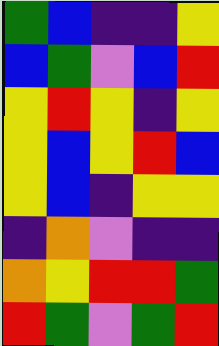[["green", "blue", "indigo", "indigo", "yellow"], ["blue", "green", "violet", "blue", "red"], ["yellow", "red", "yellow", "indigo", "yellow"], ["yellow", "blue", "yellow", "red", "blue"], ["yellow", "blue", "indigo", "yellow", "yellow"], ["indigo", "orange", "violet", "indigo", "indigo"], ["orange", "yellow", "red", "red", "green"], ["red", "green", "violet", "green", "red"]]